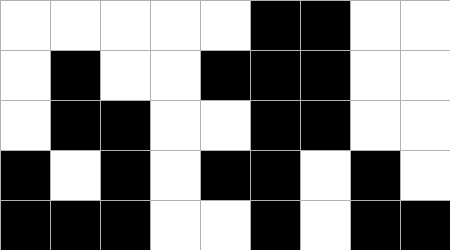[["white", "white", "white", "white", "white", "black", "black", "white", "white"], ["white", "black", "white", "white", "black", "black", "black", "white", "white"], ["white", "black", "black", "white", "white", "black", "black", "white", "white"], ["black", "white", "black", "white", "black", "black", "white", "black", "white"], ["black", "black", "black", "white", "white", "black", "white", "black", "black"]]